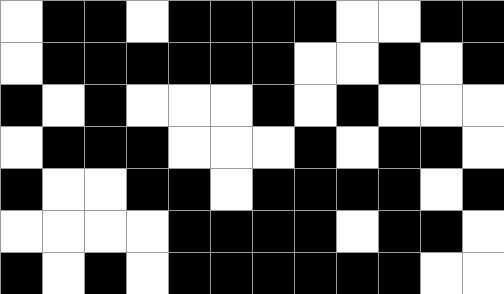[["white", "black", "black", "white", "black", "black", "black", "black", "white", "white", "black", "black"], ["white", "black", "black", "black", "black", "black", "black", "white", "white", "black", "white", "black"], ["black", "white", "black", "white", "white", "white", "black", "white", "black", "white", "white", "white"], ["white", "black", "black", "black", "white", "white", "white", "black", "white", "black", "black", "white"], ["black", "white", "white", "black", "black", "white", "black", "black", "black", "black", "white", "black"], ["white", "white", "white", "white", "black", "black", "black", "black", "white", "black", "black", "white"], ["black", "white", "black", "white", "black", "black", "black", "black", "black", "black", "white", "white"]]